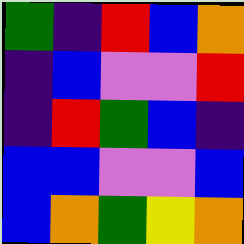[["green", "indigo", "red", "blue", "orange"], ["indigo", "blue", "violet", "violet", "red"], ["indigo", "red", "green", "blue", "indigo"], ["blue", "blue", "violet", "violet", "blue"], ["blue", "orange", "green", "yellow", "orange"]]